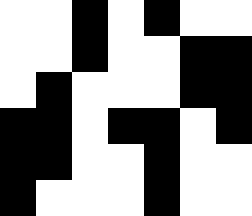[["white", "white", "black", "white", "black", "white", "white"], ["white", "white", "black", "white", "white", "black", "black"], ["white", "black", "white", "white", "white", "black", "black"], ["black", "black", "white", "black", "black", "white", "black"], ["black", "black", "white", "white", "black", "white", "white"], ["black", "white", "white", "white", "black", "white", "white"]]